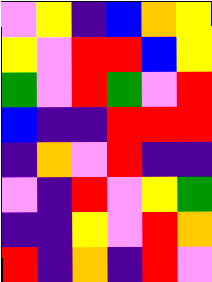[["violet", "yellow", "indigo", "blue", "orange", "yellow"], ["yellow", "violet", "red", "red", "blue", "yellow"], ["green", "violet", "red", "green", "violet", "red"], ["blue", "indigo", "indigo", "red", "red", "red"], ["indigo", "orange", "violet", "red", "indigo", "indigo"], ["violet", "indigo", "red", "violet", "yellow", "green"], ["indigo", "indigo", "yellow", "violet", "red", "orange"], ["red", "indigo", "orange", "indigo", "red", "violet"]]